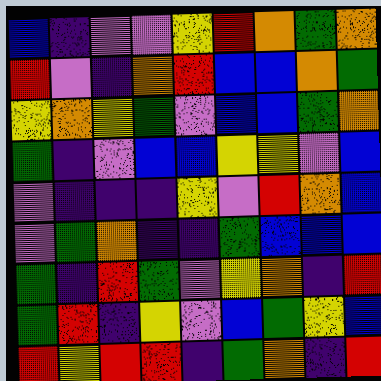[["blue", "indigo", "violet", "violet", "yellow", "red", "orange", "green", "orange"], ["red", "violet", "indigo", "orange", "red", "blue", "blue", "orange", "green"], ["yellow", "orange", "yellow", "green", "violet", "blue", "blue", "green", "orange"], ["green", "indigo", "violet", "blue", "blue", "yellow", "yellow", "violet", "blue"], ["violet", "indigo", "indigo", "indigo", "yellow", "violet", "red", "orange", "blue"], ["violet", "green", "orange", "indigo", "indigo", "green", "blue", "blue", "blue"], ["green", "indigo", "red", "green", "violet", "yellow", "orange", "indigo", "red"], ["green", "red", "indigo", "yellow", "violet", "blue", "green", "yellow", "blue"], ["red", "yellow", "red", "red", "indigo", "green", "orange", "indigo", "red"]]